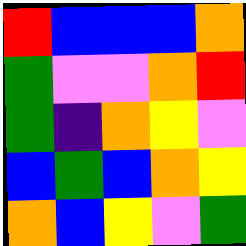[["red", "blue", "blue", "blue", "orange"], ["green", "violet", "violet", "orange", "red"], ["green", "indigo", "orange", "yellow", "violet"], ["blue", "green", "blue", "orange", "yellow"], ["orange", "blue", "yellow", "violet", "green"]]